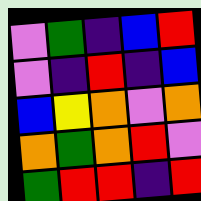[["violet", "green", "indigo", "blue", "red"], ["violet", "indigo", "red", "indigo", "blue"], ["blue", "yellow", "orange", "violet", "orange"], ["orange", "green", "orange", "red", "violet"], ["green", "red", "red", "indigo", "red"]]